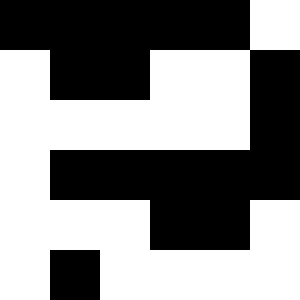[["black", "black", "black", "black", "black", "white"], ["white", "black", "black", "white", "white", "black"], ["white", "white", "white", "white", "white", "black"], ["white", "black", "black", "black", "black", "black"], ["white", "white", "white", "black", "black", "white"], ["white", "black", "white", "white", "white", "white"]]